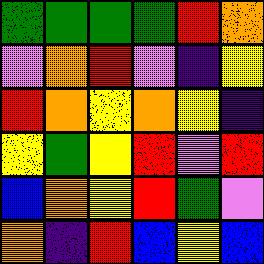[["green", "green", "green", "green", "red", "orange"], ["violet", "orange", "red", "violet", "indigo", "yellow"], ["red", "orange", "yellow", "orange", "yellow", "indigo"], ["yellow", "green", "yellow", "red", "violet", "red"], ["blue", "orange", "yellow", "red", "green", "violet"], ["orange", "indigo", "red", "blue", "yellow", "blue"]]